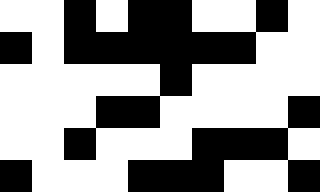[["white", "white", "black", "white", "black", "black", "white", "white", "black", "white"], ["black", "white", "black", "black", "black", "black", "black", "black", "white", "white"], ["white", "white", "white", "white", "white", "black", "white", "white", "white", "white"], ["white", "white", "white", "black", "black", "white", "white", "white", "white", "black"], ["white", "white", "black", "white", "white", "white", "black", "black", "black", "white"], ["black", "white", "white", "white", "black", "black", "black", "white", "white", "black"]]